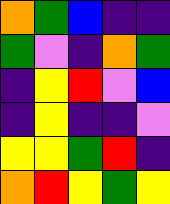[["orange", "green", "blue", "indigo", "indigo"], ["green", "violet", "indigo", "orange", "green"], ["indigo", "yellow", "red", "violet", "blue"], ["indigo", "yellow", "indigo", "indigo", "violet"], ["yellow", "yellow", "green", "red", "indigo"], ["orange", "red", "yellow", "green", "yellow"]]